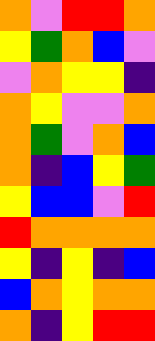[["orange", "violet", "red", "red", "orange"], ["yellow", "green", "orange", "blue", "violet"], ["violet", "orange", "yellow", "yellow", "indigo"], ["orange", "yellow", "violet", "violet", "orange"], ["orange", "green", "violet", "orange", "blue"], ["orange", "indigo", "blue", "yellow", "green"], ["yellow", "blue", "blue", "violet", "red"], ["red", "orange", "orange", "orange", "orange"], ["yellow", "indigo", "yellow", "indigo", "blue"], ["blue", "orange", "yellow", "orange", "orange"], ["orange", "indigo", "yellow", "red", "red"]]